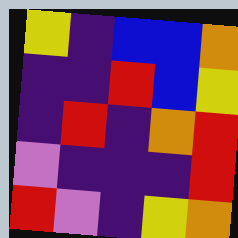[["yellow", "indigo", "blue", "blue", "orange"], ["indigo", "indigo", "red", "blue", "yellow"], ["indigo", "red", "indigo", "orange", "red"], ["violet", "indigo", "indigo", "indigo", "red"], ["red", "violet", "indigo", "yellow", "orange"]]